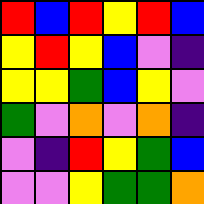[["red", "blue", "red", "yellow", "red", "blue"], ["yellow", "red", "yellow", "blue", "violet", "indigo"], ["yellow", "yellow", "green", "blue", "yellow", "violet"], ["green", "violet", "orange", "violet", "orange", "indigo"], ["violet", "indigo", "red", "yellow", "green", "blue"], ["violet", "violet", "yellow", "green", "green", "orange"]]